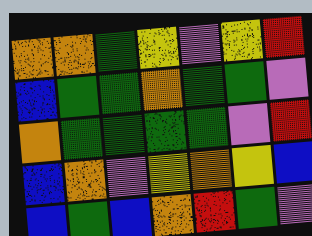[["orange", "orange", "green", "yellow", "violet", "yellow", "red"], ["blue", "green", "green", "orange", "green", "green", "violet"], ["orange", "green", "green", "green", "green", "violet", "red"], ["blue", "orange", "violet", "yellow", "orange", "yellow", "blue"], ["blue", "green", "blue", "orange", "red", "green", "violet"]]